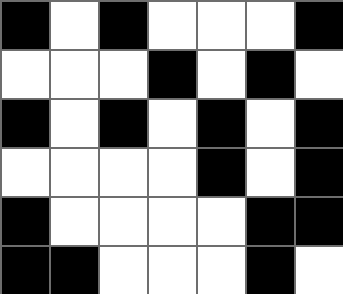[["black", "white", "black", "white", "white", "white", "black"], ["white", "white", "white", "black", "white", "black", "white"], ["black", "white", "black", "white", "black", "white", "black"], ["white", "white", "white", "white", "black", "white", "black"], ["black", "white", "white", "white", "white", "black", "black"], ["black", "black", "white", "white", "white", "black", "white"]]